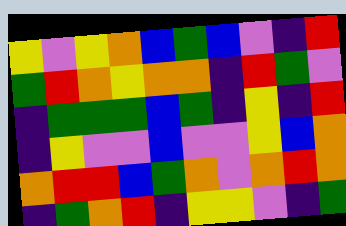[["yellow", "violet", "yellow", "orange", "blue", "green", "blue", "violet", "indigo", "red"], ["green", "red", "orange", "yellow", "orange", "orange", "indigo", "red", "green", "violet"], ["indigo", "green", "green", "green", "blue", "green", "indigo", "yellow", "indigo", "red"], ["indigo", "yellow", "violet", "violet", "blue", "violet", "violet", "yellow", "blue", "orange"], ["orange", "red", "red", "blue", "green", "orange", "violet", "orange", "red", "orange"], ["indigo", "green", "orange", "red", "indigo", "yellow", "yellow", "violet", "indigo", "green"]]